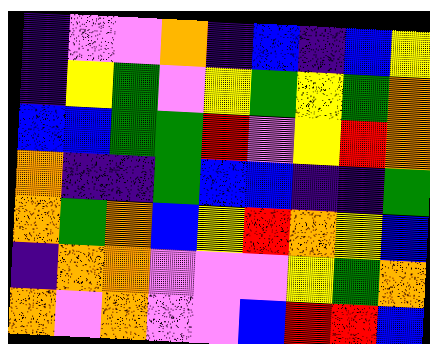[["indigo", "violet", "violet", "orange", "indigo", "blue", "indigo", "blue", "yellow"], ["indigo", "yellow", "green", "violet", "yellow", "green", "yellow", "green", "orange"], ["blue", "blue", "green", "green", "red", "violet", "yellow", "red", "orange"], ["orange", "indigo", "indigo", "green", "blue", "blue", "indigo", "indigo", "green"], ["orange", "green", "orange", "blue", "yellow", "red", "orange", "yellow", "blue"], ["indigo", "orange", "orange", "violet", "violet", "violet", "yellow", "green", "orange"], ["orange", "violet", "orange", "violet", "violet", "blue", "red", "red", "blue"]]